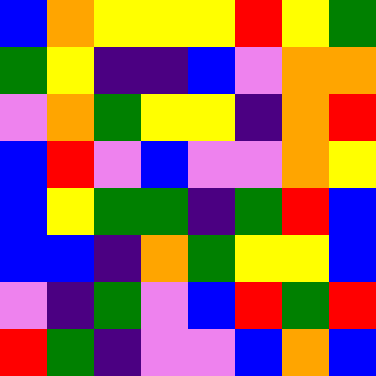[["blue", "orange", "yellow", "yellow", "yellow", "red", "yellow", "green"], ["green", "yellow", "indigo", "indigo", "blue", "violet", "orange", "orange"], ["violet", "orange", "green", "yellow", "yellow", "indigo", "orange", "red"], ["blue", "red", "violet", "blue", "violet", "violet", "orange", "yellow"], ["blue", "yellow", "green", "green", "indigo", "green", "red", "blue"], ["blue", "blue", "indigo", "orange", "green", "yellow", "yellow", "blue"], ["violet", "indigo", "green", "violet", "blue", "red", "green", "red"], ["red", "green", "indigo", "violet", "violet", "blue", "orange", "blue"]]